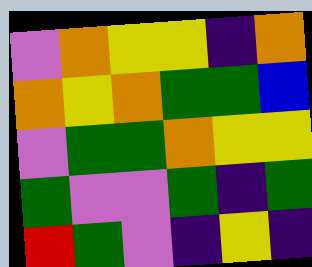[["violet", "orange", "yellow", "yellow", "indigo", "orange"], ["orange", "yellow", "orange", "green", "green", "blue"], ["violet", "green", "green", "orange", "yellow", "yellow"], ["green", "violet", "violet", "green", "indigo", "green"], ["red", "green", "violet", "indigo", "yellow", "indigo"]]